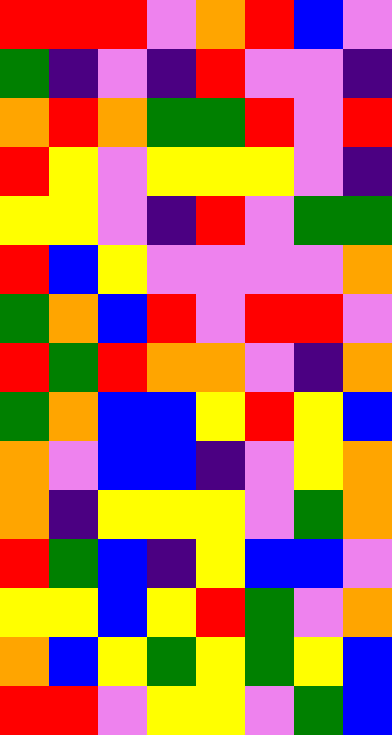[["red", "red", "red", "violet", "orange", "red", "blue", "violet"], ["green", "indigo", "violet", "indigo", "red", "violet", "violet", "indigo"], ["orange", "red", "orange", "green", "green", "red", "violet", "red"], ["red", "yellow", "violet", "yellow", "yellow", "yellow", "violet", "indigo"], ["yellow", "yellow", "violet", "indigo", "red", "violet", "green", "green"], ["red", "blue", "yellow", "violet", "violet", "violet", "violet", "orange"], ["green", "orange", "blue", "red", "violet", "red", "red", "violet"], ["red", "green", "red", "orange", "orange", "violet", "indigo", "orange"], ["green", "orange", "blue", "blue", "yellow", "red", "yellow", "blue"], ["orange", "violet", "blue", "blue", "indigo", "violet", "yellow", "orange"], ["orange", "indigo", "yellow", "yellow", "yellow", "violet", "green", "orange"], ["red", "green", "blue", "indigo", "yellow", "blue", "blue", "violet"], ["yellow", "yellow", "blue", "yellow", "red", "green", "violet", "orange"], ["orange", "blue", "yellow", "green", "yellow", "green", "yellow", "blue"], ["red", "red", "violet", "yellow", "yellow", "violet", "green", "blue"]]